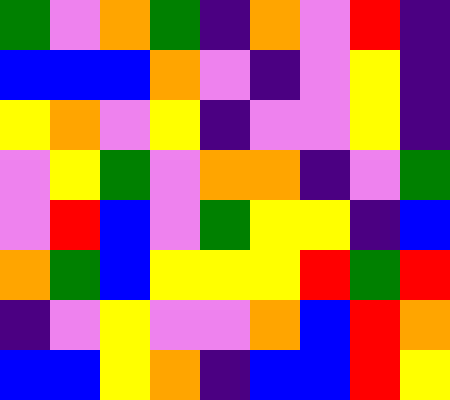[["green", "violet", "orange", "green", "indigo", "orange", "violet", "red", "indigo"], ["blue", "blue", "blue", "orange", "violet", "indigo", "violet", "yellow", "indigo"], ["yellow", "orange", "violet", "yellow", "indigo", "violet", "violet", "yellow", "indigo"], ["violet", "yellow", "green", "violet", "orange", "orange", "indigo", "violet", "green"], ["violet", "red", "blue", "violet", "green", "yellow", "yellow", "indigo", "blue"], ["orange", "green", "blue", "yellow", "yellow", "yellow", "red", "green", "red"], ["indigo", "violet", "yellow", "violet", "violet", "orange", "blue", "red", "orange"], ["blue", "blue", "yellow", "orange", "indigo", "blue", "blue", "red", "yellow"]]